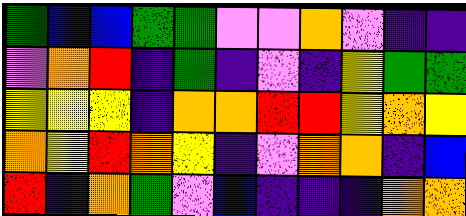[["green", "blue", "blue", "green", "green", "violet", "violet", "orange", "violet", "indigo", "indigo"], ["violet", "orange", "red", "indigo", "green", "indigo", "violet", "indigo", "yellow", "green", "green"], ["yellow", "yellow", "yellow", "indigo", "orange", "orange", "red", "red", "yellow", "orange", "yellow"], ["orange", "yellow", "red", "orange", "yellow", "indigo", "violet", "orange", "orange", "indigo", "blue"], ["red", "indigo", "orange", "green", "violet", "blue", "indigo", "indigo", "indigo", "orange", "orange"]]